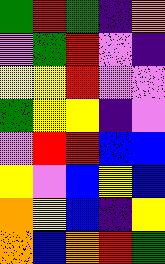[["green", "red", "green", "indigo", "orange"], ["violet", "green", "red", "violet", "indigo"], ["yellow", "yellow", "red", "violet", "violet"], ["green", "yellow", "yellow", "indigo", "violet"], ["violet", "red", "red", "blue", "blue"], ["yellow", "violet", "blue", "yellow", "blue"], ["orange", "yellow", "blue", "indigo", "yellow"], ["orange", "blue", "orange", "red", "green"]]